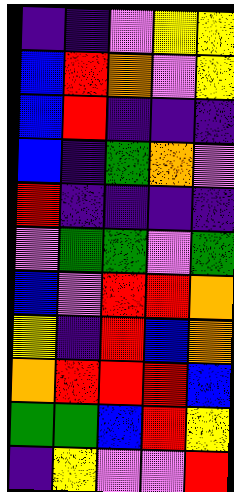[["indigo", "indigo", "violet", "yellow", "yellow"], ["blue", "red", "orange", "violet", "yellow"], ["blue", "red", "indigo", "indigo", "indigo"], ["blue", "indigo", "green", "orange", "violet"], ["red", "indigo", "indigo", "indigo", "indigo"], ["violet", "green", "green", "violet", "green"], ["blue", "violet", "red", "red", "orange"], ["yellow", "indigo", "red", "blue", "orange"], ["orange", "red", "red", "red", "blue"], ["green", "green", "blue", "red", "yellow"], ["indigo", "yellow", "violet", "violet", "red"]]